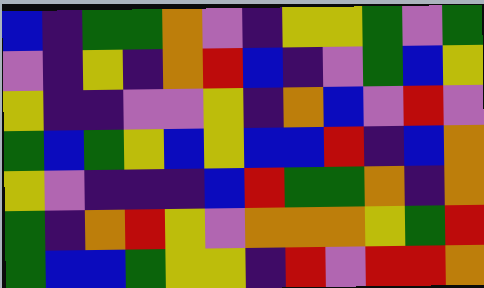[["blue", "indigo", "green", "green", "orange", "violet", "indigo", "yellow", "yellow", "green", "violet", "green"], ["violet", "indigo", "yellow", "indigo", "orange", "red", "blue", "indigo", "violet", "green", "blue", "yellow"], ["yellow", "indigo", "indigo", "violet", "violet", "yellow", "indigo", "orange", "blue", "violet", "red", "violet"], ["green", "blue", "green", "yellow", "blue", "yellow", "blue", "blue", "red", "indigo", "blue", "orange"], ["yellow", "violet", "indigo", "indigo", "indigo", "blue", "red", "green", "green", "orange", "indigo", "orange"], ["green", "indigo", "orange", "red", "yellow", "violet", "orange", "orange", "orange", "yellow", "green", "red"], ["green", "blue", "blue", "green", "yellow", "yellow", "indigo", "red", "violet", "red", "red", "orange"]]